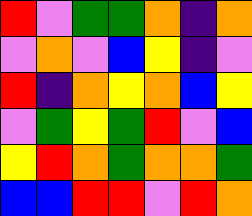[["red", "violet", "green", "green", "orange", "indigo", "orange"], ["violet", "orange", "violet", "blue", "yellow", "indigo", "violet"], ["red", "indigo", "orange", "yellow", "orange", "blue", "yellow"], ["violet", "green", "yellow", "green", "red", "violet", "blue"], ["yellow", "red", "orange", "green", "orange", "orange", "green"], ["blue", "blue", "red", "red", "violet", "red", "orange"]]